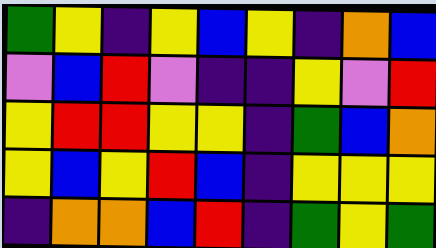[["green", "yellow", "indigo", "yellow", "blue", "yellow", "indigo", "orange", "blue"], ["violet", "blue", "red", "violet", "indigo", "indigo", "yellow", "violet", "red"], ["yellow", "red", "red", "yellow", "yellow", "indigo", "green", "blue", "orange"], ["yellow", "blue", "yellow", "red", "blue", "indigo", "yellow", "yellow", "yellow"], ["indigo", "orange", "orange", "blue", "red", "indigo", "green", "yellow", "green"]]